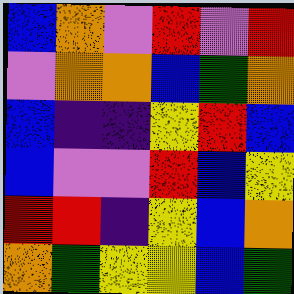[["blue", "orange", "violet", "red", "violet", "red"], ["violet", "orange", "orange", "blue", "green", "orange"], ["blue", "indigo", "indigo", "yellow", "red", "blue"], ["blue", "violet", "violet", "red", "blue", "yellow"], ["red", "red", "indigo", "yellow", "blue", "orange"], ["orange", "green", "yellow", "yellow", "blue", "green"]]